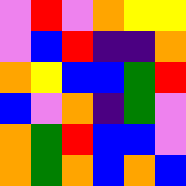[["violet", "red", "violet", "orange", "yellow", "yellow"], ["violet", "blue", "red", "indigo", "indigo", "orange"], ["orange", "yellow", "blue", "blue", "green", "red"], ["blue", "violet", "orange", "indigo", "green", "violet"], ["orange", "green", "red", "blue", "blue", "violet"], ["orange", "green", "orange", "blue", "orange", "blue"]]